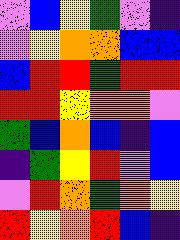[["violet", "blue", "yellow", "green", "violet", "indigo"], ["violet", "yellow", "orange", "orange", "blue", "blue"], ["blue", "red", "red", "green", "red", "red"], ["red", "red", "yellow", "orange", "orange", "violet"], ["green", "blue", "orange", "blue", "indigo", "blue"], ["indigo", "green", "yellow", "red", "violet", "blue"], ["violet", "red", "orange", "green", "orange", "yellow"], ["red", "yellow", "orange", "red", "blue", "indigo"]]